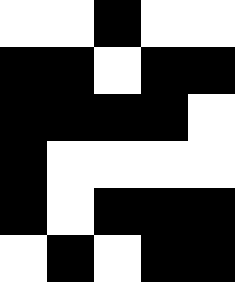[["white", "white", "black", "white", "white"], ["black", "black", "white", "black", "black"], ["black", "black", "black", "black", "white"], ["black", "white", "white", "white", "white"], ["black", "white", "black", "black", "black"], ["white", "black", "white", "black", "black"]]